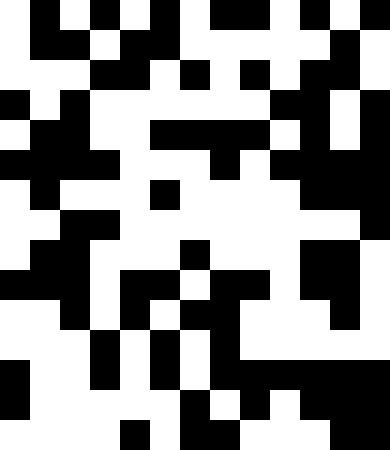[["white", "black", "white", "black", "white", "black", "white", "black", "black", "white", "black", "white", "black"], ["white", "black", "black", "white", "black", "black", "white", "white", "white", "white", "white", "black", "white"], ["white", "white", "white", "black", "black", "white", "black", "white", "black", "white", "black", "black", "white"], ["black", "white", "black", "white", "white", "white", "white", "white", "white", "black", "black", "white", "black"], ["white", "black", "black", "white", "white", "black", "black", "black", "black", "white", "black", "white", "black"], ["black", "black", "black", "black", "white", "white", "white", "black", "white", "black", "black", "black", "black"], ["white", "black", "white", "white", "white", "black", "white", "white", "white", "white", "black", "black", "black"], ["white", "white", "black", "black", "white", "white", "white", "white", "white", "white", "white", "white", "black"], ["white", "black", "black", "white", "white", "white", "black", "white", "white", "white", "black", "black", "white"], ["black", "black", "black", "white", "black", "black", "white", "black", "black", "white", "black", "black", "white"], ["white", "white", "black", "white", "black", "white", "black", "black", "white", "white", "white", "black", "white"], ["white", "white", "white", "black", "white", "black", "white", "black", "white", "white", "white", "white", "white"], ["black", "white", "white", "black", "white", "black", "white", "black", "black", "black", "black", "black", "black"], ["black", "white", "white", "white", "white", "white", "black", "white", "black", "white", "black", "black", "black"], ["white", "white", "white", "white", "black", "white", "black", "black", "white", "white", "white", "black", "black"]]